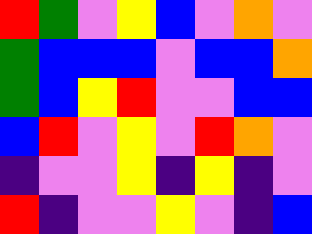[["red", "green", "violet", "yellow", "blue", "violet", "orange", "violet"], ["green", "blue", "blue", "blue", "violet", "blue", "blue", "orange"], ["green", "blue", "yellow", "red", "violet", "violet", "blue", "blue"], ["blue", "red", "violet", "yellow", "violet", "red", "orange", "violet"], ["indigo", "violet", "violet", "yellow", "indigo", "yellow", "indigo", "violet"], ["red", "indigo", "violet", "violet", "yellow", "violet", "indigo", "blue"]]